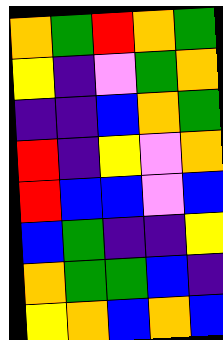[["orange", "green", "red", "orange", "green"], ["yellow", "indigo", "violet", "green", "orange"], ["indigo", "indigo", "blue", "orange", "green"], ["red", "indigo", "yellow", "violet", "orange"], ["red", "blue", "blue", "violet", "blue"], ["blue", "green", "indigo", "indigo", "yellow"], ["orange", "green", "green", "blue", "indigo"], ["yellow", "orange", "blue", "orange", "blue"]]